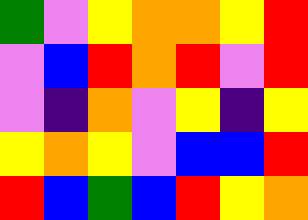[["green", "violet", "yellow", "orange", "orange", "yellow", "red"], ["violet", "blue", "red", "orange", "red", "violet", "red"], ["violet", "indigo", "orange", "violet", "yellow", "indigo", "yellow"], ["yellow", "orange", "yellow", "violet", "blue", "blue", "red"], ["red", "blue", "green", "blue", "red", "yellow", "orange"]]